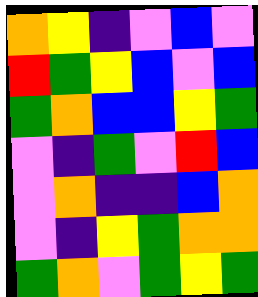[["orange", "yellow", "indigo", "violet", "blue", "violet"], ["red", "green", "yellow", "blue", "violet", "blue"], ["green", "orange", "blue", "blue", "yellow", "green"], ["violet", "indigo", "green", "violet", "red", "blue"], ["violet", "orange", "indigo", "indigo", "blue", "orange"], ["violet", "indigo", "yellow", "green", "orange", "orange"], ["green", "orange", "violet", "green", "yellow", "green"]]